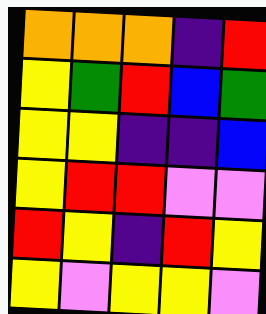[["orange", "orange", "orange", "indigo", "red"], ["yellow", "green", "red", "blue", "green"], ["yellow", "yellow", "indigo", "indigo", "blue"], ["yellow", "red", "red", "violet", "violet"], ["red", "yellow", "indigo", "red", "yellow"], ["yellow", "violet", "yellow", "yellow", "violet"]]